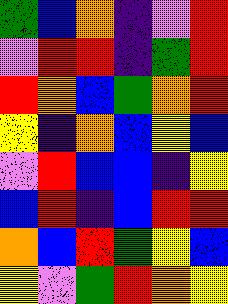[["green", "blue", "orange", "indigo", "violet", "red"], ["violet", "red", "red", "indigo", "green", "red"], ["red", "orange", "blue", "green", "orange", "red"], ["yellow", "indigo", "orange", "blue", "yellow", "blue"], ["violet", "red", "blue", "blue", "indigo", "yellow"], ["blue", "red", "indigo", "blue", "red", "red"], ["orange", "blue", "red", "green", "yellow", "blue"], ["yellow", "violet", "green", "red", "orange", "yellow"]]